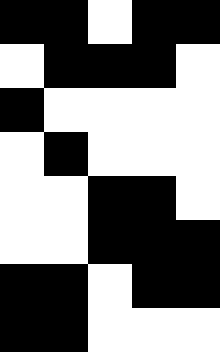[["black", "black", "white", "black", "black"], ["white", "black", "black", "black", "white"], ["black", "white", "white", "white", "white"], ["white", "black", "white", "white", "white"], ["white", "white", "black", "black", "white"], ["white", "white", "black", "black", "black"], ["black", "black", "white", "black", "black"], ["black", "black", "white", "white", "white"]]